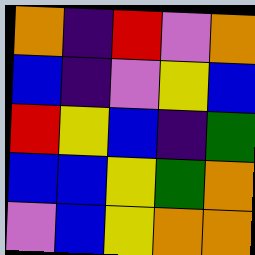[["orange", "indigo", "red", "violet", "orange"], ["blue", "indigo", "violet", "yellow", "blue"], ["red", "yellow", "blue", "indigo", "green"], ["blue", "blue", "yellow", "green", "orange"], ["violet", "blue", "yellow", "orange", "orange"]]